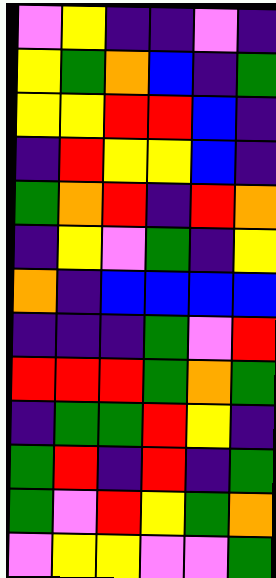[["violet", "yellow", "indigo", "indigo", "violet", "indigo"], ["yellow", "green", "orange", "blue", "indigo", "green"], ["yellow", "yellow", "red", "red", "blue", "indigo"], ["indigo", "red", "yellow", "yellow", "blue", "indigo"], ["green", "orange", "red", "indigo", "red", "orange"], ["indigo", "yellow", "violet", "green", "indigo", "yellow"], ["orange", "indigo", "blue", "blue", "blue", "blue"], ["indigo", "indigo", "indigo", "green", "violet", "red"], ["red", "red", "red", "green", "orange", "green"], ["indigo", "green", "green", "red", "yellow", "indigo"], ["green", "red", "indigo", "red", "indigo", "green"], ["green", "violet", "red", "yellow", "green", "orange"], ["violet", "yellow", "yellow", "violet", "violet", "green"]]